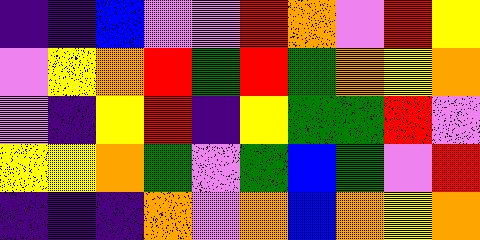[["indigo", "indigo", "blue", "violet", "violet", "red", "orange", "violet", "red", "yellow"], ["violet", "yellow", "orange", "red", "green", "red", "green", "orange", "yellow", "orange"], ["violet", "indigo", "yellow", "red", "indigo", "yellow", "green", "green", "red", "violet"], ["yellow", "yellow", "orange", "green", "violet", "green", "blue", "green", "violet", "red"], ["indigo", "indigo", "indigo", "orange", "violet", "orange", "blue", "orange", "yellow", "orange"]]